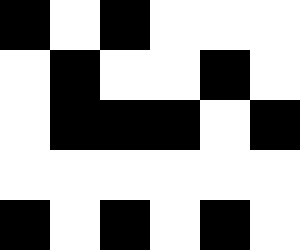[["black", "white", "black", "white", "white", "white"], ["white", "black", "white", "white", "black", "white"], ["white", "black", "black", "black", "white", "black"], ["white", "white", "white", "white", "white", "white"], ["black", "white", "black", "white", "black", "white"]]